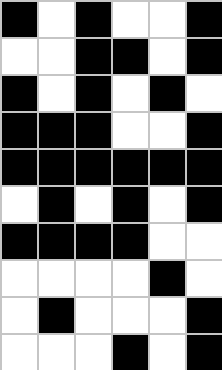[["black", "white", "black", "white", "white", "black"], ["white", "white", "black", "black", "white", "black"], ["black", "white", "black", "white", "black", "white"], ["black", "black", "black", "white", "white", "black"], ["black", "black", "black", "black", "black", "black"], ["white", "black", "white", "black", "white", "black"], ["black", "black", "black", "black", "white", "white"], ["white", "white", "white", "white", "black", "white"], ["white", "black", "white", "white", "white", "black"], ["white", "white", "white", "black", "white", "black"]]